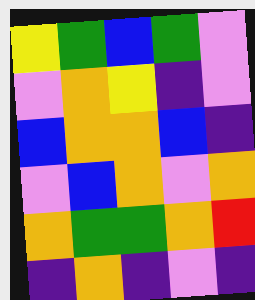[["yellow", "green", "blue", "green", "violet"], ["violet", "orange", "yellow", "indigo", "violet"], ["blue", "orange", "orange", "blue", "indigo"], ["violet", "blue", "orange", "violet", "orange"], ["orange", "green", "green", "orange", "red"], ["indigo", "orange", "indigo", "violet", "indigo"]]